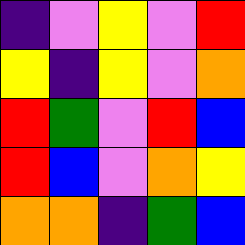[["indigo", "violet", "yellow", "violet", "red"], ["yellow", "indigo", "yellow", "violet", "orange"], ["red", "green", "violet", "red", "blue"], ["red", "blue", "violet", "orange", "yellow"], ["orange", "orange", "indigo", "green", "blue"]]